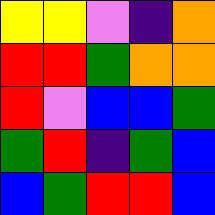[["yellow", "yellow", "violet", "indigo", "orange"], ["red", "red", "green", "orange", "orange"], ["red", "violet", "blue", "blue", "green"], ["green", "red", "indigo", "green", "blue"], ["blue", "green", "red", "red", "blue"]]